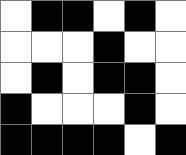[["white", "black", "black", "white", "black", "white"], ["white", "white", "white", "black", "white", "white"], ["white", "black", "white", "black", "black", "white"], ["black", "white", "white", "white", "black", "white"], ["black", "black", "black", "black", "white", "black"]]